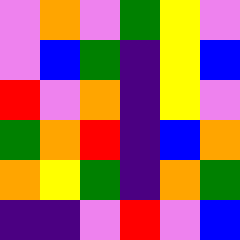[["violet", "orange", "violet", "green", "yellow", "violet"], ["violet", "blue", "green", "indigo", "yellow", "blue"], ["red", "violet", "orange", "indigo", "yellow", "violet"], ["green", "orange", "red", "indigo", "blue", "orange"], ["orange", "yellow", "green", "indigo", "orange", "green"], ["indigo", "indigo", "violet", "red", "violet", "blue"]]